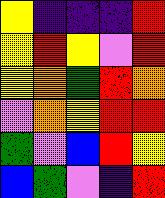[["yellow", "indigo", "indigo", "indigo", "red"], ["yellow", "red", "yellow", "violet", "red"], ["yellow", "orange", "green", "red", "orange"], ["violet", "orange", "yellow", "red", "red"], ["green", "violet", "blue", "red", "yellow"], ["blue", "green", "violet", "indigo", "red"]]